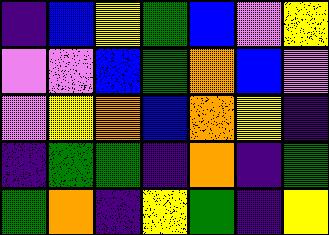[["indigo", "blue", "yellow", "green", "blue", "violet", "yellow"], ["violet", "violet", "blue", "green", "orange", "blue", "violet"], ["violet", "yellow", "orange", "blue", "orange", "yellow", "indigo"], ["indigo", "green", "green", "indigo", "orange", "indigo", "green"], ["green", "orange", "indigo", "yellow", "green", "indigo", "yellow"]]